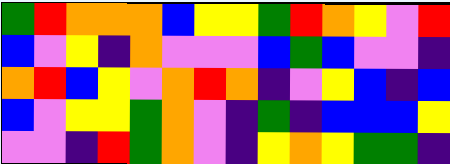[["green", "red", "orange", "orange", "orange", "blue", "yellow", "yellow", "green", "red", "orange", "yellow", "violet", "red"], ["blue", "violet", "yellow", "indigo", "orange", "violet", "violet", "violet", "blue", "green", "blue", "violet", "violet", "indigo"], ["orange", "red", "blue", "yellow", "violet", "orange", "red", "orange", "indigo", "violet", "yellow", "blue", "indigo", "blue"], ["blue", "violet", "yellow", "yellow", "green", "orange", "violet", "indigo", "green", "indigo", "blue", "blue", "blue", "yellow"], ["violet", "violet", "indigo", "red", "green", "orange", "violet", "indigo", "yellow", "orange", "yellow", "green", "green", "indigo"]]